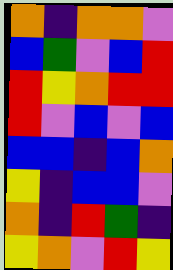[["orange", "indigo", "orange", "orange", "violet"], ["blue", "green", "violet", "blue", "red"], ["red", "yellow", "orange", "red", "red"], ["red", "violet", "blue", "violet", "blue"], ["blue", "blue", "indigo", "blue", "orange"], ["yellow", "indigo", "blue", "blue", "violet"], ["orange", "indigo", "red", "green", "indigo"], ["yellow", "orange", "violet", "red", "yellow"]]